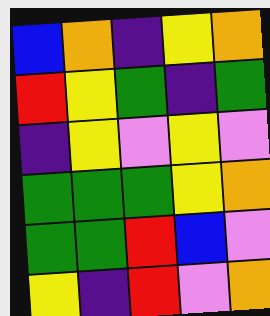[["blue", "orange", "indigo", "yellow", "orange"], ["red", "yellow", "green", "indigo", "green"], ["indigo", "yellow", "violet", "yellow", "violet"], ["green", "green", "green", "yellow", "orange"], ["green", "green", "red", "blue", "violet"], ["yellow", "indigo", "red", "violet", "orange"]]